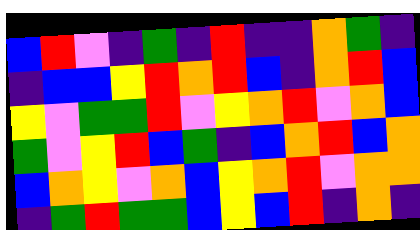[["blue", "red", "violet", "indigo", "green", "indigo", "red", "indigo", "indigo", "orange", "green", "indigo"], ["indigo", "blue", "blue", "yellow", "red", "orange", "red", "blue", "indigo", "orange", "red", "blue"], ["yellow", "violet", "green", "green", "red", "violet", "yellow", "orange", "red", "violet", "orange", "blue"], ["green", "violet", "yellow", "red", "blue", "green", "indigo", "blue", "orange", "red", "blue", "orange"], ["blue", "orange", "yellow", "violet", "orange", "blue", "yellow", "orange", "red", "violet", "orange", "orange"], ["indigo", "green", "red", "green", "green", "blue", "yellow", "blue", "red", "indigo", "orange", "indigo"]]